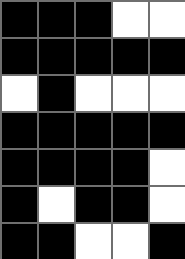[["black", "black", "black", "white", "white"], ["black", "black", "black", "black", "black"], ["white", "black", "white", "white", "white"], ["black", "black", "black", "black", "black"], ["black", "black", "black", "black", "white"], ["black", "white", "black", "black", "white"], ["black", "black", "white", "white", "black"]]